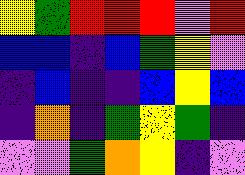[["yellow", "green", "red", "red", "red", "violet", "red"], ["blue", "blue", "indigo", "blue", "green", "yellow", "violet"], ["indigo", "blue", "indigo", "indigo", "blue", "yellow", "blue"], ["indigo", "orange", "indigo", "green", "yellow", "green", "indigo"], ["violet", "violet", "green", "orange", "yellow", "indigo", "violet"]]